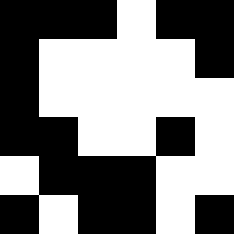[["black", "black", "black", "white", "black", "black"], ["black", "white", "white", "white", "white", "black"], ["black", "white", "white", "white", "white", "white"], ["black", "black", "white", "white", "black", "white"], ["white", "black", "black", "black", "white", "white"], ["black", "white", "black", "black", "white", "black"]]